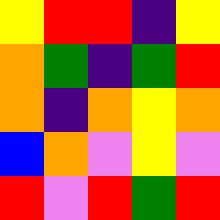[["yellow", "red", "red", "indigo", "yellow"], ["orange", "green", "indigo", "green", "red"], ["orange", "indigo", "orange", "yellow", "orange"], ["blue", "orange", "violet", "yellow", "violet"], ["red", "violet", "red", "green", "red"]]